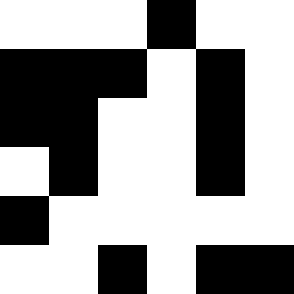[["white", "white", "white", "black", "white", "white"], ["black", "black", "black", "white", "black", "white"], ["black", "black", "white", "white", "black", "white"], ["white", "black", "white", "white", "black", "white"], ["black", "white", "white", "white", "white", "white"], ["white", "white", "black", "white", "black", "black"]]